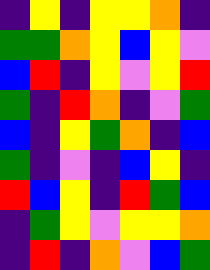[["indigo", "yellow", "indigo", "yellow", "yellow", "orange", "indigo"], ["green", "green", "orange", "yellow", "blue", "yellow", "violet"], ["blue", "red", "indigo", "yellow", "violet", "yellow", "red"], ["green", "indigo", "red", "orange", "indigo", "violet", "green"], ["blue", "indigo", "yellow", "green", "orange", "indigo", "blue"], ["green", "indigo", "violet", "indigo", "blue", "yellow", "indigo"], ["red", "blue", "yellow", "indigo", "red", "green", "blue"], ["indigo", "green", "yellow", "violet", "yellow", "yellow", "orange"], ["indigo", "red", "indigo", "orange", "violet", "blue", "green"]]